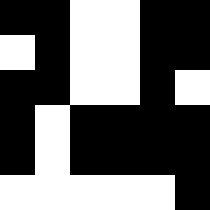[["black", "black", "white", "white", "black", "black"], ["white", "black", "white", "white", "black", "black"], ["black", "black", "white", "white", "black", "white"], ["black", "white", "black", "black", "black", "black"], ["black", "white", "black", "black", "black", "black"], ["white", "white", "white", "white", "white", "black"]]